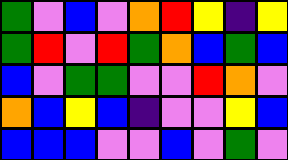[["green", "violet", "blue", "violet", "orange", "red", "yellow", "indigo", "yellow"], ["green", "red", "violet", "red", "green", "orange", "blue", "green", "blue"], ["blue", "violet", "green", "green", "violet", "violet", "red", "orange", "violet"], ["orange", "blue", "yellow", "blue", "indigo", "violet", "violet", "yellow", "blue"], ["blue", "blue", "blue", "violet", "violet", "blue", "violet", "green", "violet"]]